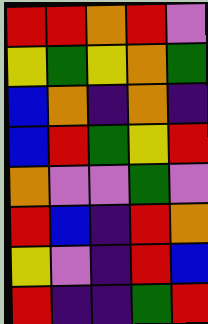[["red", "red", "orange", "red", "violet"], ["yellow", "green", "yellow", "orange", "green"], ["blue", "orange", "indigo", "orange", "indigo"], ["blue", "red", "green", "yellow", "red"], ["orange", "violet", "violet", "green", "violet"], ["red", "blue", "indigo", "red", "orange"], ["yellow", "violet", "indigo", "red", "blue"], ["red", "indigo", "indigo", "green", "red"]]